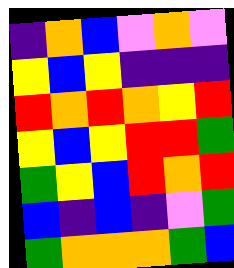[["indigo", "orange", "blue", "violet", "orange", "violet"], ["yellow", "blue", "yellow", "indigo", "indigo", "indigo"], ["red", "orange", "red", "orange", "yellow", "red"], ["yellow", "blue", "yellow", "red", "red", "green"], ["green", "yellow", "blue", "red", "orange", "red"], ["blue", "indigo", "blue", "indigo", "violet", "green"], ["green", "orange", "orange", "orange", "green", "blue"]]